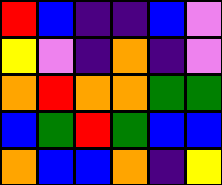[["red", "blue", "indigo", "indigo", "blue", "violet"], ["yellow", "violet", "indigo", "orange", "indigo", "violet"], ["orange", "red", "orange", "orange", "green", "green"], ["blue", "green", "red", "green", "blue", "blue"], ["orange", "blue", "blue", "orange", "indigo", "yellow"]]